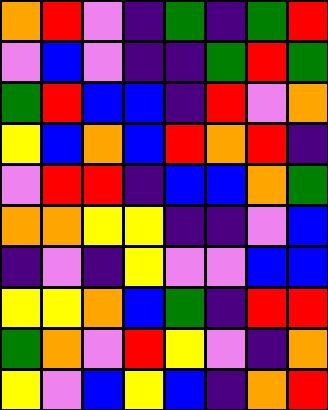[["orange", "red", "violet", "indigo", "green", "indigo", "green", "red"], ["violet", "blue", "violet", "indigo", "indigo", "green", "red", "green"], ["green", "red", "blue", "blue", "indigo", "red", "violet", "orange"], ["yellow", "blue", "orange", "blue", "red", "orange", "red", "indigo"], ["violet", "red", "red", "indigo", "blue", "blue", "orange", "green"], ["orange", "orange", "yellow", "yellow", "indigo", "indigo", "violet", "blue"], ["indigo", "violet", "indigo", "yellow", "violet", "violet", "blue", "blue"], ["yellow", "yellow", "orange", "blue", "green", "indigo", "red", "red"], ["green", "orange", "violet", "red", "yellow", "violet", "indigo", "orange"], ["yellow", "violet", "blue", "yellow", "blue", "indigo", "orange", "red"]]